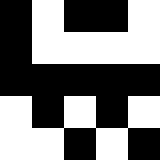[["black", "white", "black", "black", "white"], ["black", "white", "white", "white", "white"], ["black", "black", "black", "black", "black"], ["white", "black", "white", "black", "white"], ["white", "white", "black", "white", "black"]]